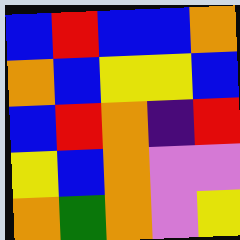[["blue", "red", "blue", "blue", "orange"], ["orange", "blue", "yellow", "yellow", "blue"], ["blue", "red", "orange", "indigo", "red"], ["yellow", "blue", "orange", "violet", "violet"], ["orange", "green", "orange", "violet", "yellow"]]